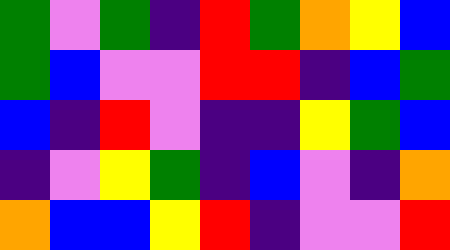[["green", "violet", "green", "indigo", "red", "green", "orange", "yellow", "blue"], ["green", "blue", "violet", "violet", "red", "red", "indigo", "blue", "green"], ["blue", "indigo", "red", "violet", "indigo", "indigo", "yellow", "green", "blue"], ["indigo", "violet", "yellow", "green", "indigo", "blue", "violet", "indigo", "orange"], ["orange", "blue", "blue", "yellow", "red", "indigo", "violet", "violet", "red"]]